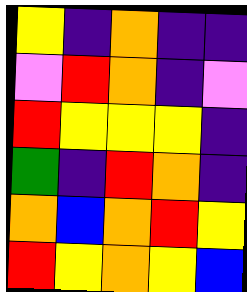[["yellow", "indigo", "orange", "indigo", "indigo"], ["violet", "red", "orange", "indigo", "violet"], ["red", "yellow", "yellow", "yellow", "indigo"], ["green", "indigo", "red", "orange", "indigo"], ["orange", "blue", "orange", "red", "yellow"], ["red", "yellow", "orange", "yellow", "blue"]]